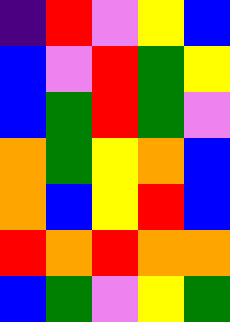[["indigo", "red", "violet", "yellow", "blue"], ["blue", "violet", "red", "green", "yellow"], ["blue", "green", "red", "green", "violet"], ["orange", "green", "yellow", "orange", "blue"], ["orange", "blue", "yellow", "red", "blue"], ["red", "orange", "red", "orange", "orange"], ["blue", "green", "violet", "yellow", "green"]]